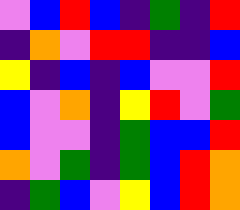[["violet", "blue", "red", "blue", "indigo", "green", "indigo", "red"], ["indigo", "orange", "violet", "red", "red", "indigo", "indigo", "blue"], ["yellow", "indigo", "blue", "indigo", "blue", "violet", "violet", "red"], ["blue", "violet", "orange", "indigo", "yellow", "red", "violet", "green"], ["blue", "violet", "violet", "indigo", "green", "blue", "blue", "red"], ["orange", "violet", "green", "indigo", "green", "blue", "red", "orange"], ["indigo", "green", "blue", "violet", "yellow", "blue", "red", "orange"]]